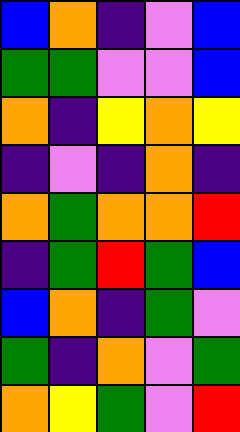[["blue", "orange", "indigo", "violet", "blue"], ["green", "green", "violet", "violet", "blue"], ["orange", "indigo", "yellow", "orange", "yellow"], ["indigo", "violet", "indigo", "orange", "indigo"], ["orange", "green", "orange", "orange", "red"], ["indigo", "green", "red", "green", "blue"], ["blue", "orange", "indigo", "green", "violet"], ["green", "indigo", "orange", "violet", "green"], ["orange", "yellow", "green", "violet", "red"]]